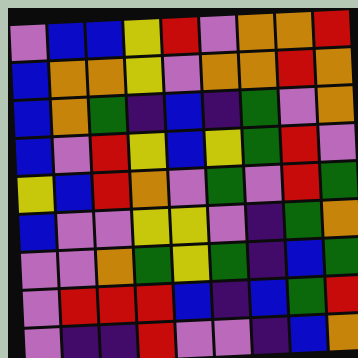[["violet", "blue", "blue", "yellow", "red", "violet", "orange", "orange", "red"], ["blue", "orange", "orange", "yellow", "violet", "orange", "orange", "red", "orange"], ["blue", "orange", "green", "indigo", "blue", "indigo", "green", "violet", "orange"], ["blue", "violet", "red", "yellow", "blue", "yellow", "green", "red", "violet"], ["yellow", "blue", "red", "orange", "violet", "green", "violet", "red", "green"], ["blue", "violet", "violet", "yellow", "yellow", "violet", "indigo", "green", "orange"], ["violet", "violet", "orange", "green", "yellow", "green", "indigo", "blue", "green"], ["violet", "red", "red", "red", "blue", "indigo", "blue", "green", "red"], ["violet", "indigo", "indigo", "red", "violet", "violet", "indigo", "blue", "orange"]]